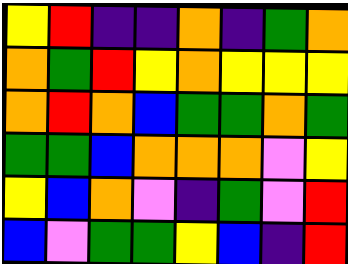[["yellow", "red", "indigo", "indigo", "orange", "indigo", "green", "orange"], ["orange", "green", "red", "yellow", "orange", "yellow", "yellow", "yellow"], ["orange", "red", "orange", "blue", "green", "green", "orange", "green"], ["green", "green", "blue", "orange", "orange", "orange", "violet", "yellow"], ["yellow", "blue", "orange", "violet", "indigo", "green", "violet", "red"], ["blue", "violet", "green", "green", "yellow", "blue", "indigo", "red"]]